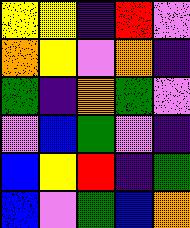[["yellow", "yellow", "indigo", "red", "violet"], ["orange", "yellow", "violet", "orange", "indigo"], ["green", "indigo", "orange", "green", "violet"], ["violet", "blue", "green", "violet", "indigo"], ["blue", "yellow", "red", "indigo", "green"], ["blue", "violet", "green", "blue", "orange"]]